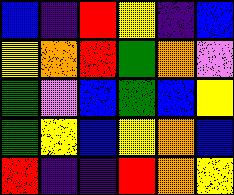[["blue", "indigo", "red", "yellow", "indigo", "blue"], ["yellow", "orange", "red", "green", "orange", "violet"], ["green", "violet", "blue", "green", "blue", "yellow"], ["green", "yellow", "blue", "yellow", "orange", "blue"], ["red", "indigo", "indigo", "red", "orange", "yellow"]]